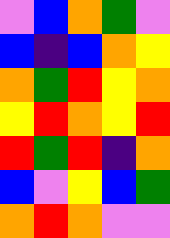[["violet", "blue", "orange", "green", "violet"], ["blue", "indigo", "blue", "orange", "yellow"], ["orange", "green", "red", "yellow", "orange"], ["yellow", "red", "orange", "yellow", "red"], ["red", "green", "red", "indigo", "orange"], ["blue", "violet", "yellow", "blue", "green"], ["orange", "red", "orange", "violet", "violet"]]